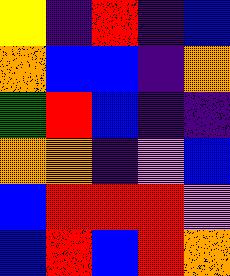[["yellow", "indigo", "red", "indigo", "blue"], ["orange", "blue", "blue", "indigo", "orange"], ["green", "red", "blue", "indigo", "indigo"], ["orange", "orange", "indigo", "violet", "blue"], ["blue", "red", "red", "red", "violet"], ["blue", "red", "blue", "red", "orange"]]